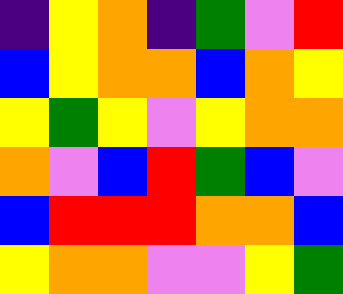[["indigo", "yellow", "orange", "indigo", "green", "violet", "red"], ["blue", "yellow", "orange", "orange", "blue", "orange", "yellow"], ["yellow", "green", "yellow", "violet", "yellow", "orange", "orange"], ["orange", "violet", "blue", "red", "green", "blue", "violet"], ["blue", "red", "red", "red", "orange", "orange", "blue"], ["yellow", "orange", "orange", "violet", "violet", "yellow", "green"]]